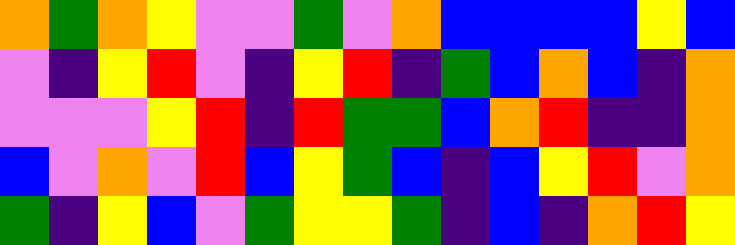[["orange", "green", "orange", "yellow", "violet", "violet", "green", "violet", "orange", "blue", "blue", "blue", "blue", "yellow", "blue"], ["violet", "indigo", "yellow", "red", "violet", "indigo", "yellow", "red", "indigo", "green", "blue", "orange", "blue", "indigo", "orange"], ["violet", "violet", "violet", "yellow", "red", "indigo", "red", "green", "green", "blue", "orange", "red", "indigo", "indigo", "orange"], ["blue", "violet", "orange", "violet", "red", "blue", "yellow", "green", "blue", "indigo", "blue", "yellow", "red", "violet", "orange"], ["green", "indigo", "yellow", "blue", "violet", "green", "yellow", "yellow", "green", "indigo", "blue", "indigo", "orange", "red", "yellow"]]